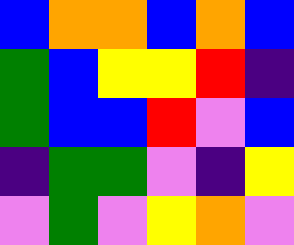[["blue", "orange", "orange", "blue", "orange", "blue"], ["green", "blue", "yellow", "yellow", "red", "indigo"], ["green", "blue", "blue", "red", "violet", "blue"], ["indigo", "green", "green", "violet", "indigo", "yellow"], ["violet", "green", "violet", "yellow", "orange", "violet"]]